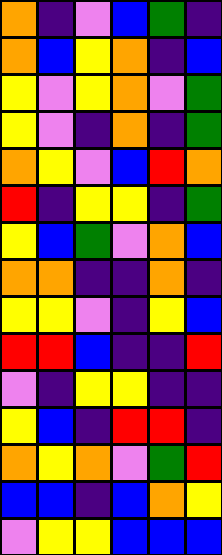[["orange", "indigo", "violet", "blue", "green", "indigo"], ["orange", "blue", "yellow", "orange", "indigo", "blue"], ["yellow", "violet", "yellow", "orange", "violet", "green"], ["yellow", "violet", "indigo", "orange", "indigo", "green"], ["orange", "yellow", "violet", "blue", "red", "orange"], ["red", "indigo", "yellow", "yellow", "indigo", "green"], ["yellow", "blue", "green", "violet", "orange", "blue"], ["orange", "orange", "indigo", "indigo", "orange", "indigo"], ["yellow", "yellow", "violet", "indigo", "yellow", "blue"], ["red", "red", "blue", "indigo", "indigo", "red"], ["violet", "indigo", "yellow", "yellow", "indigo", "indigo"], ["yellow", "blue", "indigo", "red", "red", "indigo"], ["orange", "yellow", "orange", "violet", "green", "red"], ["blue", "blue", "indigo", "blue", "orange", "yellow"], ["violet", "yellow", "yellow", "blue", "blue", "blue"]]